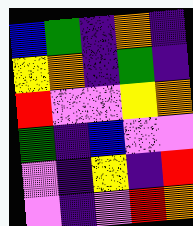[["blue", "green", "indigo", "orange", "indigo"], ["yellow", "orange", "indigo", "green", "indigo"], ["red", "violet", "violet", "yellow", "orange"], ["green", "indigo", "blue", "violet", "violet"], ["violet", "indigo", "yellow", "indigo", "red"], ["violet", "indigo", "violet", "red", "orange"]]